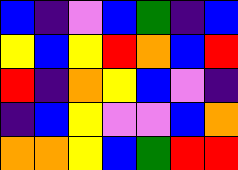[["blue", "indigo", "violet", "blue", "green", "indigo", "blue"], ["yellow", "blue", "yellow", "red", "orange", "blue", "red"], ["red", "indigo", "orange", "yellow", "blue", "violet", "indigo"], ["indigo", "blue", "yellow", "violet", "violet", "blue", "orange"], ["orange", "orange", "yellow", "blue", "green", "red", "red"]]